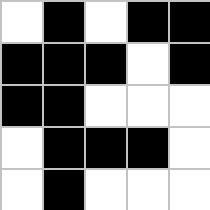[["white", "black", "white", "black", "black"], ["black", "black", "black", "white", "black"], ["black", "black", "white", "white", "white"], ["white", "black", "black", "black", "white"], ["white", "black", "white", "white", "white"]]